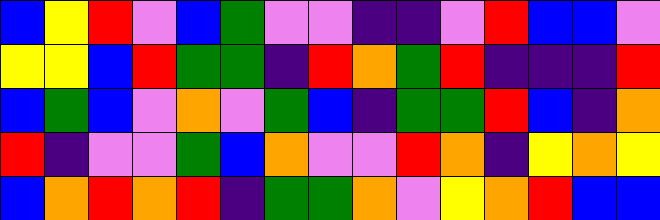[["blue", "yellow", "red", "violet", "blue", "green", "violet", "violet", "indigo", "indigo", "violet", "red", "blue", "blue", "violet"], ["yellow", "yellow", "blue", "red", "green", "green", "indigo", "red", "orange", "green", "red", "indigo", "indigo", "indigo", "red"], ["blue", "green", "blue", "violet", "orange", "violet", "green", "blue", "indigo", "green", "green", "red", "blue", "indigo", "orange"], ["red", "indigo", "violet", "violet", "green", "blue", "orange", "violet", "violet", "red", "orange", "indigo", "yellow", "orange", "yellow"], ["blue", "orange", "red", "orange", "red", "indigo", "green", "green", "orange", "violet", "yellow", "orange", "red", "blue", "blue"]]